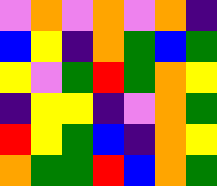[["violet", "orange", "violet", "orange", "violet", "orange", "indigo"], ["blue", "yellow", "indigo", "orange", "green", "blue", "green"], ["yellow", "violet", "green", "red", "green", "orange", "yellow"], ["indigo", "yellow", "yellow", "indigo", "violet", "orange", "green"], ["red", "yellow", "green", "blue", "indigo", "orange", "yellow"], ["orange", "green", "green", "red", "blue", "orange", "green"]]